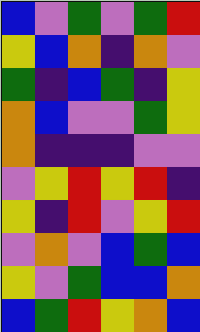[["blue", "violet", "green", "violet", "green", "red"], ["yellow", "blue", "orange", "indigo", "orange", "violet"], ["green", "indigo", "blue", "green", "indigo", "yellow"], ["orange", "blue", "violet", "violet", "green", "yellow"], ["orange", "indigo", "indigo", "indigo", "violet", "violet"], ["violet", "yellow", "red", "yellow", "red", "indigo"], ["yellow", "indigo", "red", "violet", "yellow", "red"], ["violet", "orange", "violet", "blue", "green", "blue"], ["yellow", "violet", "green", "blue", "blue", "orange"], ["blue", "green", "red", "yellow", "orange", "blue"]]